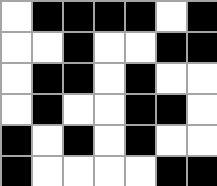[["white", "black", "black", "black", "black", "white", "black"], ["white", "white", "black", "white", "white", "black", "black"], ["white", "black", "black", "white", "black", "white", "white"], ["white", "black", "white", "white", "black", "black", "white"], ["black", "white", "black", "white", "black", "white", "white"], ["black", "white", "white", "white", "white", "black", "black"]]